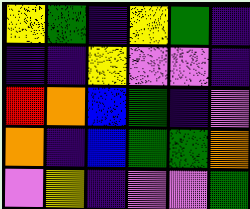[["yellow", "green", "indigo", "yellow", "green", "indigo"], ["indigo", "indigo", "yellow", "violet", "violet", "indigo"], ["red", "orange", "blue", "green", "indigo", "violet"], ["orange", "indigo", "blue", "green", "green", "orange"], ["violet", "yellow", "indigo", "violet", "violet", "green"]]